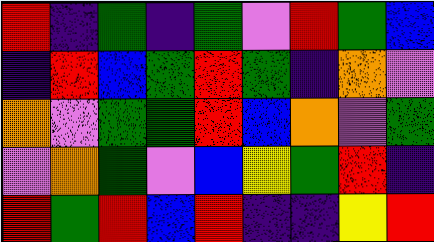[["red", "indigo", "green", "indigo", "green", "violet", "red", "green", "blue"], ["indigo", "red", "blue", "green", "red", "green", "indigo", "orange", "violet"], ["orange", "violet", "green", "green", "red", "blue", "orange", "violet", "green"], ["violet", "orange", "green", "violet", "blue", "yellow", "green", "red", "indigo"], ["red", "green", "red", "blue", "red", "indigo", "indigo", "yellow", "red"]]